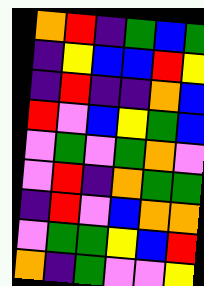[["orange", "red", "indigo", "green", "blue", "green"], ["indigo", "yellow", "blue", "blue", "red", "yellow"], ["indigo", "red", "indigo", "indigo", "orange", "blue"], ["red", "violet", "blue", "yellow", "green", "blue"], ["violet", "green", "violet", "green", "orange", "violet"], ["violet", "red", "indigo", "orange", "green", "green"], ["indigo", "red", "violet", "blue", "orange", "orange"], ["violet", "green", "green", "yellow", "blue", "red"], ["orange", "indigo", "green", "violet", "violet", "yellow"]]